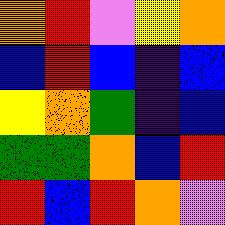[["orange", "red", "violet", "yellow", "orange"], ["blue", "red", "blue", "indigo", "blue"], ["yellow", "orange", "green", "indigo", "blue"], ["green", "green", "orange", "blue", "red"], ["red", "blue", "red", "orange", "violet"]]